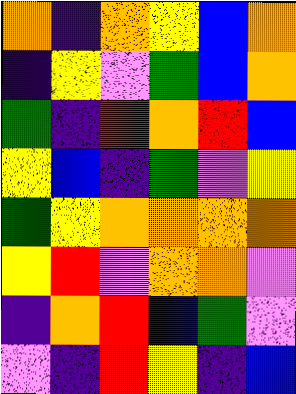[["orange", "indigo", "orange", "yellow", "blue", "orange"], ["indigo", "yellow", "violet", "green", "blue", "orange"], ["green", "indigo", "red", "orange", "red", "blue"], ["yellow", "blue", "indigo", "green", "violet", "yellow"], ["green", "yellow", "orange", "orange", "orange", "orange"], ["yellow", "red", "violet", "orange", "orange", "violet"], ["indigo", "orange", "red", "blue", "green", "violet"], ["violet", "indigo", "red", "yellow", "indigo", "blue"]]